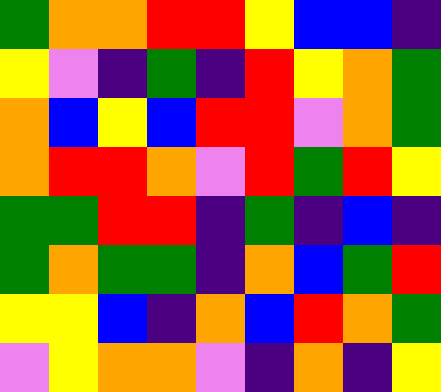[["green", "orange", "orange", "red", "red", "yellow", "blue", "blue", "indigo"], ["yellow", "violet", "indigo", "green", "indigo", "red", "yellow", "orange", "green"], ["orange", "blue", "yellow", "blue", "red", "red", "violet", "orange", "green"], ["orange", "red", "red", "orange", "violet", "red", "green", "red", "yellow"], ["green", "green", "red", "red", "indigo", "green", "indigo", "blue", "indigo"], ["green", "orange", "green", "green", "indigo", "orange", "blue", "green", "red"], ["yellow", "yellow", "blue", "indigo", "orange", "blue", "red", "orange", "green"], ["violet", "yellow", "orange", "orange", "violet", "indigo", "orange", "indigo", "yellow"]]